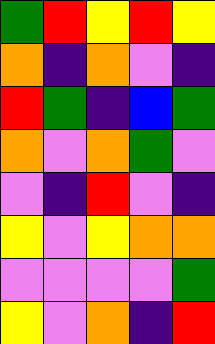[["green", "red", "yellow", "red", "yellow"], ["orange", "indigo", "orange", "violet", "indigo"], ["red", "green", "indigo", "blue", "green"], ["orange", "violet", "orange", "green", "violet"], ["violet", "indigo", "red", "violet", "indigo"], ["yellow", "violet", "yellow", "orange", "orange"], ["violet", "violet", "violet", "violet", "green"], ["yellow", "violet", "orange", "indigo", "red"]]